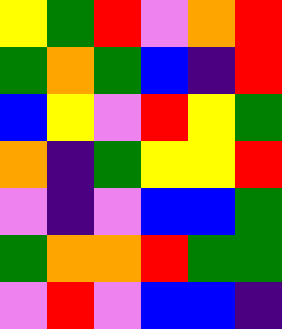[["yellow", "green", "red", "violet", "orange", "red"], ["green", "orange", "green", "blue", "indigo", "red"], ["blue", "yellow", "violet", "red", "yellow", "green"], ["orange", "indigo", "green", "yellow", "yellow", "red"], ["violet", "indigo", "violet", "blue", "blue", "green"], ["green", "orange", "orange", "red", "green", "green"], ["violet", "red", "violet", "blue", "blue", "indigo"]]